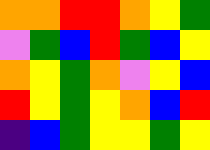[["orange", "orange", "red", "red", "orange", "yellow", "green"], ["violet", "green", "blue", "red", "green", "blue", "yellow"], ["orange", "yellow", "green", "orange", "violet", "yellow", "blue"], ["red", "yellow", "green", "yellow", "orange", "blue", "red"], ["indigo", "blue", "green", "yellow", "yellow", "green", "yellow"]]